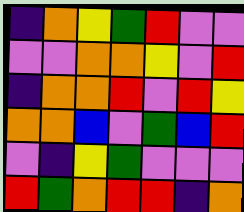[["indigo", "orange", "yellow", "green", "red", "violet", "violet"], ["violet", "violet", "orange", "orange", "yellow", "violet", "red"], ["indigo", "orange", "orange", "red", "violet", "red", "yellow"], ["orange", "orange", "blue", "violet", "green", "blue", "red"], ["violet", "indigo", "yellow", "green", "violet", "violet", "violet"], ["red", "green", "orange", "red", "red", "indigo", "orange"]]